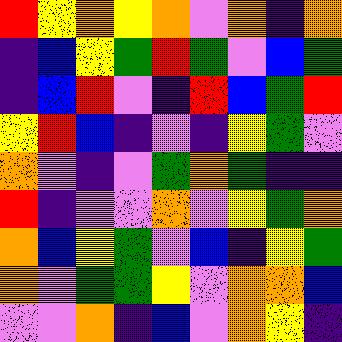[["red", "yellow", "orange", "yellow", "orange", "violet", "orange", "indigo", "orange"], ["indigo", "blue", "yellow", "green", "red", "green", "violet", "blue", "green"], ["indigo", "blue", "red", "violet", "indigo", "red", "blue", "green", "red"], ["yellow", "red", "blue", "indigo", "violet", "indigo", "yellow", "green", "violet"], ["orange", "violet", "indigo", "violet", "green", "orange", "green", "indigo", "indigo"], ["red", "indigo", "violet", "violet", "orange", "violet", "yellow", "green", "orange"], ["orange", "blue", "yellow", "green", "violet", "blue", "indigo", "yellow", "green"], ["orange", "violet", "green", "green", "yellow", "violet", "orange", "orange", "blue"], ["violet", "violet", "orange", "indigo", "blue", "violet", "orange", "yellow", "indigo"]]